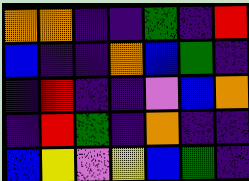[["orange", "orange", "indigo", "indigo", "green", "indigo", "red"], ["blue", "indigo", "indigo", "orange", "blue", "green", "indigo"], ["indigo", "red", "indigo", "indigo", "violet", "blue", "orange"], ["indigo", "red", "green", "indigo", "orange", "indigo", "indigo"], ["blue", "yellow", "violet", "yellow", "blue", "green", "indigo"]]